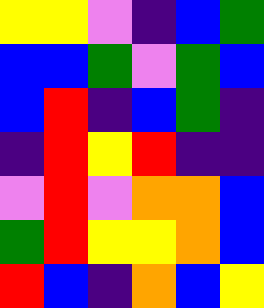[["yellow", "yellow", "violet", "indigo", "blue", "green"], ["blue", "blue", "green", "violet", "green", "blue"], ["blue", "red", "indigo", "blue", "green", "indigo"], ["indigo", "red", "yellow", "red", "indigo", "indigo"], ["violet", "red", "violet", "orange", "orange", "blue"], ["green", "red", "yellow", "yellow", "orange", "blue"], ["red", "blue", "indigo", "orange", "blue", "yellow"]]